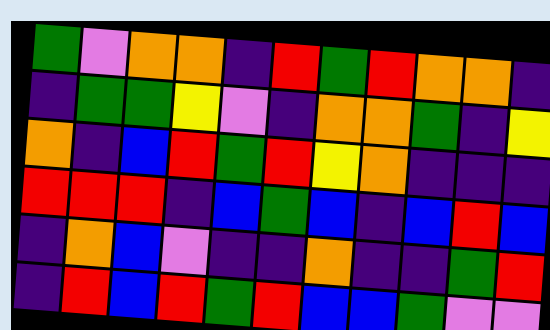[["green", "violet", "orange", "orange", "indigo", "red", "green", "red", "orange", "orange", "indigo"], ["indigo", "green", "green", "yellow", "violet", "indigo", "orange", "orange", "green", "indigo", "yellow"], ["orange", "indigo", "blue", "red", "green", "red", "yellow", "orange", "indigo", "indigo", "indigo"], ["red", "red", "red", "indigo", "blue", "green", "blue", "indigo", "blue", "red", "blue"], ["indigo", "orange", "blue", "violet", "indigo", "indigo", "orange", "indigo", "indigo", "green", "red"], ["indigo", "red", "blue", "red", "green", "red", "blue", "blue", "green", "violet", "violet"]]